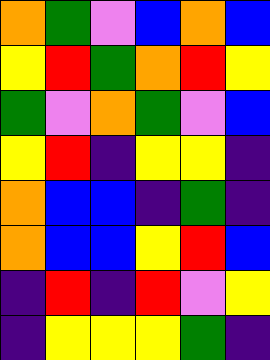[["orange", "green", "violet", "blue", "orange", "blue"], ["yellow", "red", "green", "orange", "red", "yellow"], ["green", "violet", "orange", "green", "violet", "blue"], ["yellow", "red", "indigo", "yellow", "yellow", "indigo"], ["orange", "blue", "blue", "indigo", "green", "indigo"], ["orange", "blue", "blue", "yellow", "red", "blue"], ["indigo", "red", "indigo", "red", "violet", "yellow"], ["indigo", "yellow", "yellow", "yellow", "green", "indigo"]]